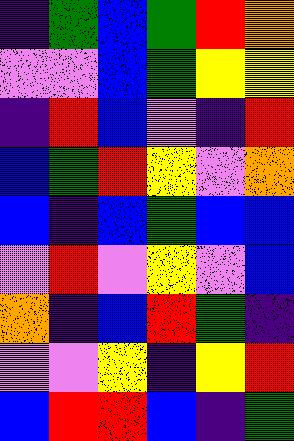[["indigo", "green", "blue", "green", "red", "orange"], ["violet", "violet", "blue", "green", "yellow", "yellow"], ["indigo", "red", "blue", "violet", "indigo", "red"], ["blue", "green", "red", "yellow", "violet", "orange"], ["blue", "indigo", "blue", "green", "blue", "blue"], ["violet", "red", "violet", "yellow", "violet", "blue"], ["orange", "indigo", "blue", "red", "green", "indigo"], ["violet", "violet", "yellow", "indigo", "yellow", "red"], ["blue", "red", "red", "blue", "indigo", "green"]]